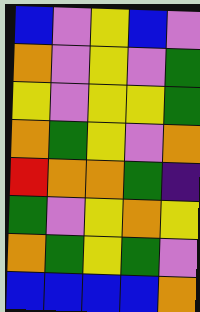[["blue", "violet", "yellow", "blue", "violet"], ["orange", "violet", "yellow", "violet", "green"], ["yellow", "violet", "yellow", "yellow", "green"], ["orange", "green", "yellow", "violet", "orange"], ["red", "orange", "orange", "green", "indigo"], ["green", "violet", "yellow", "orange", "yellow"], ["orange", "green", "yellow", "green", "violet"], ["blue", "blue", "blue", "blue", "orange"]]